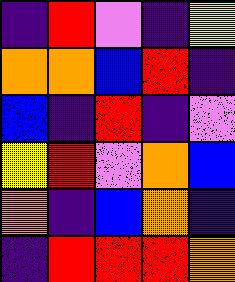[["indigo", "red", "violet", "indigo", "yellow"], ["orange", "orange", "blue", "red", "indigo"], ["blue", "indigo", "red", "indigo", "violet"], ["yellow", "red", "violet", "orange", "blue"], ["orange", "indigo", "blue", "orange", "indigo"], ["indigo", "red", "red", "red", "orange"]]